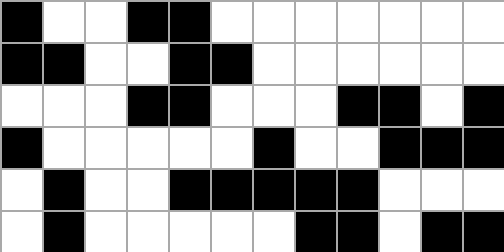[["black", "white", "white", "black", "black", "white", "white", "white", "white", "white", "white", "white"], ["black", "black", "white", "white", "black", "black", "white", "white", "white", "white", "white", "white"], ["white", "white", "white", "black", "black", "white", "white", "white", "black", "black", "white", "black"], ["black", "white", "white", "white", "white", "white", "black", "white", "white", "black", "black", "black"], ["white", "black", "white", "white", "black", "black", "black", "black", "black", "white", "white", "white"], ["white", "black", "white", "white", "white", "white", "white", "black", "black", "white", "black", "black"]]